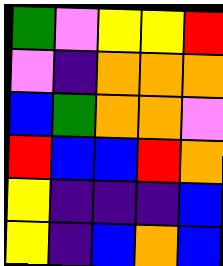[["green", "violet", "yellow", "yellow", "red"], ["violet", "indigo", "orange", "orange", "orange"], ["blue", "green", "orange", "orange", "violet"], ["red", "blue", "blue", "red", "orange"], ["yellow", "indigo", "indigo", "indigo", "blue"], ["yellow", "indigo", "blue", "orange", "blue"]]